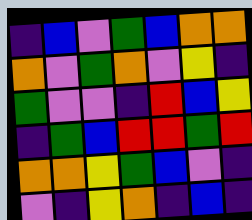[["indigo", "blue", "violet", "green", "blue", "orange", "orange"], ["orange", "violet", "green", "orange", "violet", "yellow", "indigo"], ["green", "violet", "violet", "indigo", "red", "blue", "yellow"], ["indigo", "green", "blue", "red", "red", "green", "red"], ["orange", "orange", "yellow", "green", "blue", "violet", "indigo"], ["violet", "indigo", "yellow", "orange", "indigo", "blue", "indigo"]]